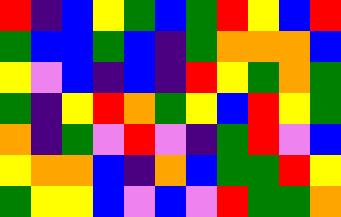[["red", "indigo", "blue", "yellow", "green", "blue", "green", "red", "yellow", "blue", "red"], ["green", "blue", "blue", "green", "blue", "indigo", "green", "orange", "orange", "orange", "blue"], ["yellow", "violet", "blue", "indigo", "blue", "indigo", "red", "yellow", "green", "orange", "green"], ["green", "indigo", "yellow", "red", "orange", "green", "yellow", "blue", "red", "yellow", "green"], ["orange", "indigo", "green", "violet", "red", "violet", "indigo", "green", "red", "violet", "blue"], ["yellow", "orange", "orange", "blue", "indigo", "orange", "blue", "green", "green", "red", "yellow"], ["green", "yellow", "yellow", "blue", "violet", "blue", "violet", "red", "green", "green", "orange"]]